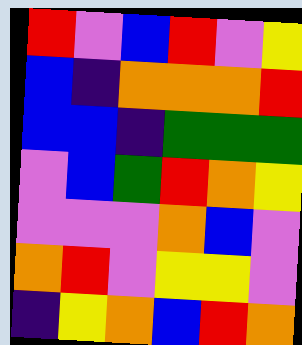[["red", "violet", "blue", "red", "violet", "yellow"], ["blue", "indigo", "orange", "orange", "orange", "red"], ["blue", "blue", "indigo", "green", "green", "green"], ["violet", "blue", "green", "red", "orange", "yellow"], ["violet", "violet", "violet", "orange", "blue", "violet"], ["orange", "red", "violet", "yellow", "yellow", "violet"], ["indigo", "yellow", "orange", "blue", "red", "orange"]]